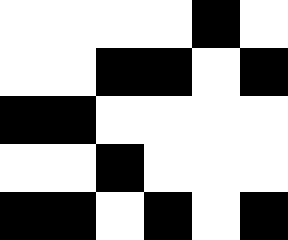[["white", "white", "white", "white", "black", "white"], ["white", "white", "black", "black", "white", "black"], ["black", "black", "white", "white", "white", "white"], ["white", "white", "black", "white", "white", "white"], ["black", "black", "white", "black", "white", "black"]]